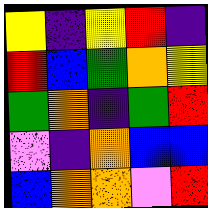[["yellow", "indigo", "yellow", "red", "indigo"], ["red", "blue", "green", "orange", "yellow"], ["green", "orange", "indigo", "green", "red"], ["violet", "indigo", "orange", "blue", "blue"], ["blue", "orange", "orange", "violet", "red"]]